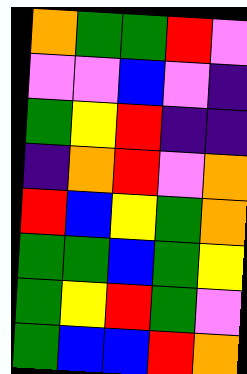[["orange", "green", "green", "red", "violet"], ["violet", "violet", "blue", "violet", "indigo"], ["green", "yellow", "red", "indigo", "indigo"], ["indigo", "orange", "red", "violet", "orange"], ["red", "blue", "yellow", "green", "orange"], ["green", "green", "blue", "green", "yellow"], ["green", "yellow", "red", "green", "violet"], ["green", "blue", "blue", "red", "orange"]]